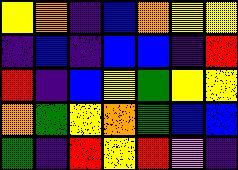[["yellow", "orange", "indigo", "blue", "orange", "yellow", "yellow"], ["indigo", "blue", "indigo", "blue", "blue", "indigo", "red"], ["red", "indigo", "blue", "yellow", "green", "yellow", "yellow"], ["orange", "green", "yellow", "orange", "green", "blue", "blue"], ["green", "indigo", "red", "yellow", "red", "violet", "indigo"]]